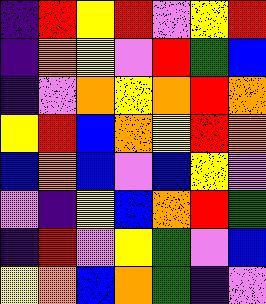[["indigo", "red", "yellow", "red", "violet", "yellow", "red"], ["indigo", "orange", "yellow", "violet", "red", "green", "blue"], ["indigo", "violet", "orange", "yellow", "orange", "red", "orange"], ["yellow", "red", "blue", "orange", "yellow", "red", "orange"], ["blue", "orange", "blue", "violet", "blue", "yellow", "violet"], ["violet", "indigo", "yellow", "blue", "orange", "red", "green"], ["indigo", "red", "violet", "yellow", "green", "violet", "blue"], ["yellow", "orange", "blue", "orange", "green", "indigo", "violet"]]